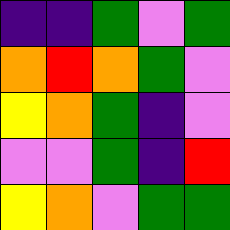[["indigo", "indigo", "green", "violet", "green"], ["orange", "red", "orange", "green", "violet"], ["yellow", "orange", "green", "indigo", "violet"], ["violet", "violet", "green", "indigo", "red"], ["yellow", "orange", "violet", "green", "green"]]